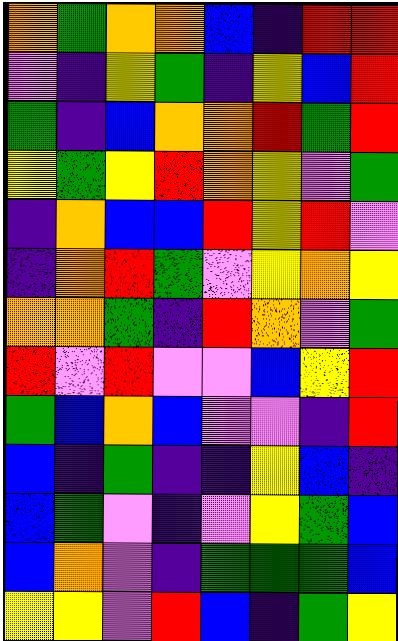[["orange", "green", "orange", "orange", "blue", "indigo", "red", "red"], ["violet", "indigo", "yellow", "green", "indigo", "yellow", "blue", "red"], ["green", "indigo", "blue", "orange", "orange", "red", "green", "red"], ["yellow", "green", "yellow", "red", "orange", "yellow", "violet", "green"], ["indigo", "orange", "blue", "blue", "red", "yellow", "red", "violet"], ["indigo", "orange", "red", "green", "violet", "yellow", "orange", "yellow"], ["orange", "orange", "green", "indigo", "red", "orange", "violet", "green"], ["red", "violet", "red", "violet", "violet", "blue", "yellow", "red"], ["green", "blue", "orange", "blue", "violet", "violet", "indigo", "red"], ["blue", "indigo", "green", "indigo", "indigo", "yellow", "blue", "indigo"], ["blue", "green", "violet", "indigo", "violet", "yellow", "green", "blue"], ["blue", "orange", "violet", "indigo", "green", "green", "green", "blue"], ["yellow", "yellow", "violet", "red", "blue", "indigo", "green", "yellow"]]